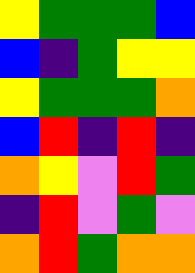[["yellow", "green", "green", "green", "blue"], ["blue", "indigo", "green", "yellow", "yellow"], ["yellow", "green", "green", "green", "orange"], ["blue", "red", "indigo", "red", "indigo"], ["orange", "yellow", "violet", "red", "green"], ["indigo", "red", "violet", "green", "violet"], ["orange", "red", "green", "orange", "orange"]]